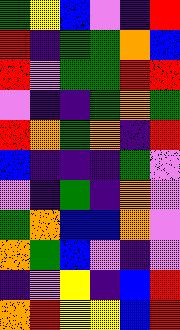[["green", "yellow", "blue", "violet", "indigo", "red"], ["red", "indigo", "green", "green", "orange", "blue"], ["red", "violet", "green", "green", "red", "red"], ["violet", "indigo", "indigo", "green", "orange", "green"], ["red", "orange", "green", "orange", "indigo", "red"], ["blue", "indigo", "indigo", "indigo", "green", "violet"], ["violet", "indigo", "green", "indigo", "orange", "violet"], ["green", "orange", "blue", "blue", "orange", "violet"], ["orange", "green", "blue", "violet", "indigo", "violet"], ["indigo", "violet", "yellow", "indigo", "blue", "red"], ["orange", "red", "yellow", "yellow", "blue", "red"]]